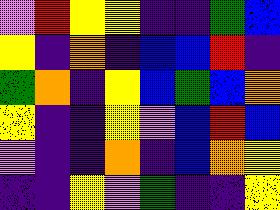[["violet", "red", "yellow", "yellow", "indigo", "indigo", "green", "blue"], ["yellow", "indigo", "orange", "indigo", "blue", "blue", "red", "indigo"], ["green", "orange", "indigo", "yellow", "blue", "green", "blue", "orange"], ["yellow", "indigo", "indigo", "yellow", "violet", "blue", "red", "blue"], ["violet", "indigo", "indigo", "orange", "indigo", "blue", "orange", "yellow"], ["indigo", "indigo", "yellow", "violet", "green", "indigo", "indigo", "yellow"]]